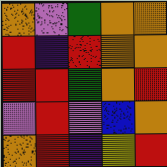[["orange", "violet", "green", "orange", "orange"], ["red", "indigo", "red", "orange", "orange"], ["red", "red", "green", "orange", "red"], ["violet", "red", "violet", "blue", "orange"], ["orange", "red", "indigo", "yellow", "red"]]